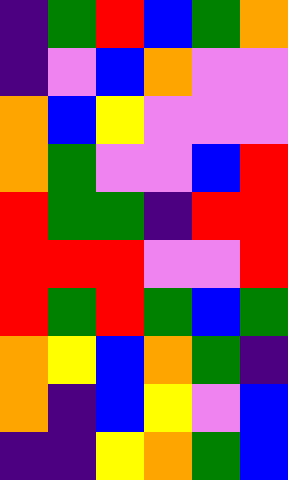[["indigo", "green", "red", "blue", "green", "orange"], ["indigo", "violet", "blue", "orange", "violet", "violet"], ["orange", "blue", "yellow", "violet", "violet", "violet"], ["orange", "green", "violet", "violet", "blue", "red"], ["red", "green", "green", "indigo", "red", "red"], ["red", "red", "red", "violet", "violet", "red"], ["red", "green", "red", "green", "blue", "green"], ["orange", "yellow", "blue", "orange", "green", "indigo"], ["orange", "indigo", "blue", "yellow", "violet", "blue"], ["indigo", "indigo", "yellow", "orange", "green", "blue"]]